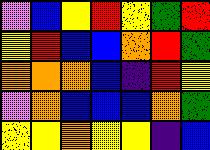[["violet", "blue", "yellow", "red", "yellow", "green", "red"], ["yellow", "red", "blue", "blue", "orange", "red", "green"], ["orange", "orange", "orange", "blue", "indigo", "red", "yellow"], ["violet", "orange", "blue", "blue", "blue", "orange", "green"], ["yellow", "yellow", "orange", "yellow", "yellow", "indigo", "blue"]]